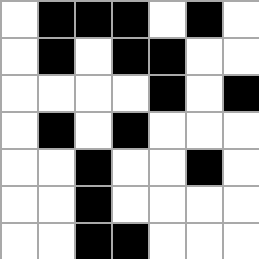[["white", "black", "black", "black", "white", "black", "white"], ["white", "black", "white", "black", "black", "white", "white"], ["white", "white", "white", "white", "black", "white", "black"], ["white", "black", "white", "black", "white", "white", "white"], ["white", "white", "black", "white", "white", "black", "white"], ["white", "white", "black", "white", "white", "white", "white"], ["white", "white", "black", "black", "white", "white", "white"]]